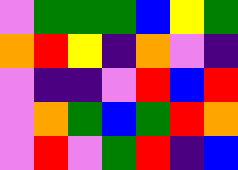[["violet", "green", "green", "green", "blue", "yellow", "green"], ["orange", "red", "yellow", "indigo", "orange", "violet", "indigo"], ["violet", "indigo", "indigo", "violet", "red", "blue", "red"], ["violet", "orange", "green", "blue", "green", "red", "orange"], ["violet", "red", "violet", "green", "red", "indigo", "blue"]]